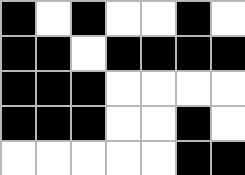[["black", "white", "black", "white", "white", "black", "white"], ["black", "black", "white", "black", "black", "black", "black"], ["black", "black", "black", "white", "white", "white", "white"], ["black", "black", "black", "white", "white", "black", "white"], ["white", "white", "white", "white", "white", "black", "black"]]